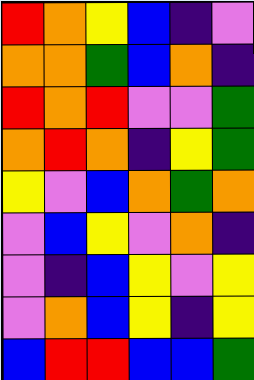[["red", "orange", "yellow", "blue", "indigo", "violet"], ["orange", "orange", "green", "blue", "orange", "indigo"], ["red", "orange", "red", "violet", "violet", "green"], ["orange", "red", "orange", "indigo", "yellow", "green"], ["yellow", "violet", "blue", "orange", "green", "orange"], ["violet", "blue", "yellow", "violet", "orange", "indigo"], ["violet", "indigo", "blue", "yellow", "violet", "yellow"], ["violet", "orange", "blue", "yellow", "indigo", "yellow"], ["blue", "red", "red", "blue", "blue", "green"]]